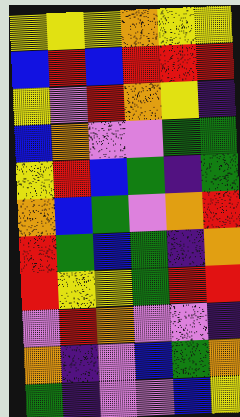[["yellow", "yellow", "yellow", "orange", "yellow", "yellow"], ["blue", "red", "blue", "red", "red", "red"], ["yellow", "violet", "red", "orange", "yellow", "indigo"], ["blue", "orange", "violet", "violet", "green", "green"], ["yellow", "red", "blue", "green", "indigo", "green"], ["orange", "blue", "green", "violet", "orange", "red"], ["red", "green", "blue", "green", "indigo", "orange"], ["red", "yellow", "yellow", "green", "red", "red"], ["violet", "red", "orange", "violet", "violet", "indigo"], ["orange", "indigo", "violet", "blue", "green", "orange"], ["green", "indigo", "violet", "violet", "blue", "yellow"]]